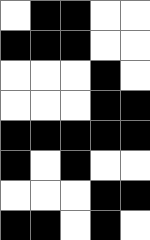[["white", "black", "black", "white", "white"], ["black", "black", "black", "white", "white"], ["white", "white", "white", "black", "white"], ["white", "white", "white", "black", "black"], ["black", "black", "black", "black", "black"], ["black", "white", "black", "white", "white"], ["white", "white", "white", "black", "black"], ["black", "black", "white", "black", "white"]]